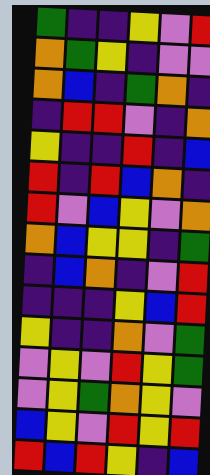[["green", "indigo", "indigo", "yellow", "violet", "red"], ["orange", "green", "yellow", "indigo", "violet", "violet"], ["orange", "blue", "indigo", "green", "orange", "indigo"], ["indigo", "red", "red", "violet", "indigo", "orange"], ["yellow", "indigo", "indigo", "red", "indigo", "blue"], ["red", "indigo", "red", "blue", "orange", "indigo"], ["red", "violet", "blue", "yellow", "violet", "orange"], ["orange", "blue", "yellow", "yellow", "indigo", "green"], ["indigo", "blue", "orange", "indigo", "violet", "red"], ["indigo", "indigo", "indigo", "yellow", "blue", "red"], ["yellow", "indigo", "indigo", "orange", "violet", "green"], ["violet", "yellow", "violet", "red", "yellow", "green"], ["violet", "yellow", "green", "orange", "yellow", "violet"], ["blue", "yellow", "violet", "red", "yellow", "red"], ["red", "blue", "red", "yellow", "indigo", "blue"]]